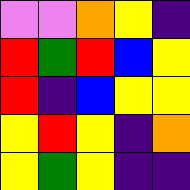[["violet", "violet", "orange", "yellow", "indigo"], ["red", "green", "red", "blue", "yellow"], ["red", "indigo", "blue", "yellow", "yellow"], ["yellow", "red", "yellow", "indigo", "orange"], ["yellow", "green", "yellow", "indigo", "indigo"]]